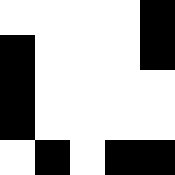[["white", "white", "white", "white", "black"], ["black", "white", "white", "white", "black"], ["black", "white", "white", "white", "white"], ["black", "white", "white", "white", "white"], ["white", "black", "white", "black", "black"]]